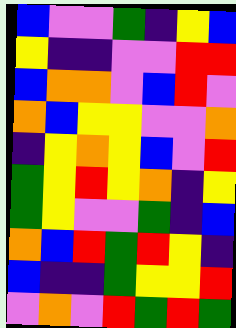[["blue", "violet", "violet", "green", "indigo", "yellow", "blue"], ["yellow", "indigo", "indigo", "violet", "violet", "red", "red"], ["blue", "orange", "orange", "violet", "blue", "red", "violet"], ["orange", "blue", "yellow", "yellow", "violet", "violet", "orange"], ["indigo", "yellow", "orange", "yellow", "blue", "violet", "red"], ["green", "yellow", "red", "yellow", "orange", "indigo", "yellow"], ["green", "yellow", "violet", "violet", "green", "indigo", "blue"], ["orange", "blue", "red", "green", "red", "yellow", "indigo"], ["blue", "indigo", "indigo", "green", "yellow", "yellow", "red"], ["violet", "orange", "violet", "red", "green", "red", "green"]]